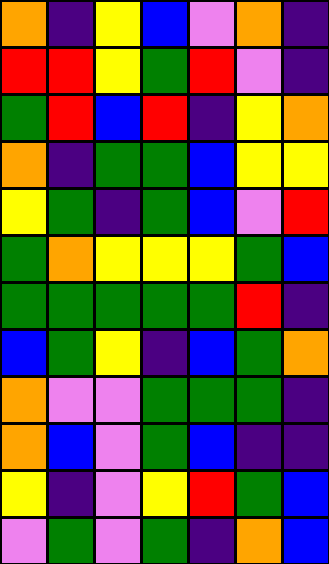[["orange", "indigo", "yellow", "blue", "violet", "orange", "indigo"], ["red", "red", "yellow", "green", "red", "violet", "indigo"], ["green", "red", "blue", "red", "indigo", "yellow", "orange"], ["orange", "indigo", "green", "green", "blue", "yellow", "yellow"], ["yellow", "green", "indigo", "green", "blue", "violet", "red"], ["green", "orange", "yellow", "yellow", "yellow", "green", "blue"], ["green", "green", "green", "green", "green", "red", "indigo"], ["blue", "green", "yellow", "indigo", "blue", "green", "orange"], ["orange", "violet", "violet", "green", "green", "green", "indigo"], ["orange", "blue", "violet", "green", "blue", "indigo", "indigo"], ["yellow", "indigo", "violet", "yellow", "red", "green", "blue"], ["violet", "green", "violet", "green", "indigo", "orange", "blue"]]